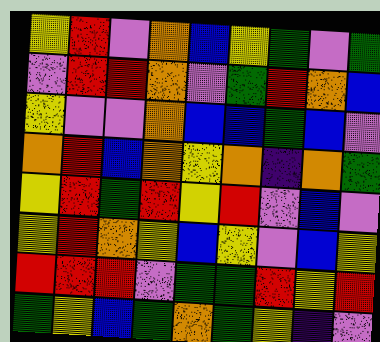[["yellow", "red", "violet", "orange", "blue", "yellow", "green", "violet", "green"], ["violet", "red", "red", "orange", "violet", "green", "red", "orange", "blue"], ["yellow", "violet", "violet", "orange", "blue", "blue", "green", "blue", "violet"], ["orange", "red", "blue", "orange", "yellow", "orange", "indigo", "orange", "green"], ["yellow", "red", "green", "red", "yellow", "red", "violet", "blue", "violet"], ["yellow", "red", "orange", "yellow", "blue", "yellow", "violet", "blue", "yellow"], ["red", "red", "red", "violet", "green", "green", "red", "yellow", "red"], ["green", "yellow", "blue", "green", "orange", "green", "yellow", "indigo", "violet"]]